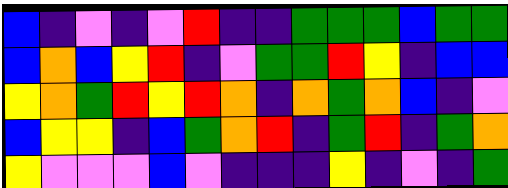[["blue", "indigo", "violet", "indigo", "violet", "red", "indigo", "indigo", "green", "green", "green", "blue", "green", "green"], ["blue", "orange", "blue", "yellow", "red", "indigo", "violet", "green", "green", "red", "yellow", "indigo", "blue", "blue"], ["yellow", "orange", "green", "red", "yellow", "red", "orange", "indigo", "orange", "green", "orange", "blue", "indigo", "violet"], ["blue", "yellow", "yellow", "indigo", "blue", "green", "orange", "red", "indigo", "green", "red", "indigo", "green", "orange"], ["yellow", "violet", "violet", "violet", "blue", "violet", "indigo", "indigo", "indigo", "yellow", "indigo", "violet", "indigo", "green"]]